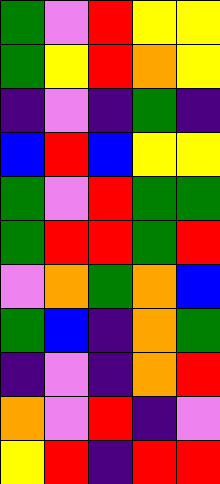[["green", "violet", "red", "yellow", "yellow"], ["green", "yellow", "red", "orange", "yellow"], ["indigo", "violet", "indigo", "green", "indigo"], ["blue", "red", "blue", "yellow", "yellow"], ["green", "violet", "red", "green", "green"], ["green", "red", "red", "green", "red"], ["violet", "orange", "green", "orange", "blue"], ["green", "blue", "indigo", "orange", "green"], ["indigo", "violet", "indigo", "orange", "red"], ["orange", "violet", "red", "indigo", "violet"], ["yellow", "red", "indigo", "red", "red"]]